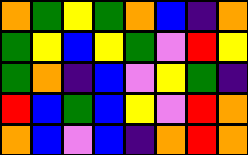[["orange", "green", "yellow", "green", "orange", "blue", "indigo", "orange"], ["green", "yellow", "blue", "yellow", "green", "violet", "red", "yellow"], ["green", "orange", "indigo", "blue", "violet", "yellow", "green", "indigo"], ["red", "blue", "green", "blue", "yellow", "violet", "red", "orange"], ["orange", "blue", "violet", "blue", "indigo", "orange", "red", "orange"]]